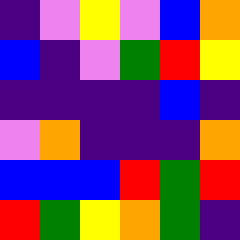[["indigo", "violet", "yellow", "violet", "blue", "orange"], ["blue", "indigo", "violet", "green", "red", "yellow"], ["indigo", "indigo", "indigo", "indigo", "blue", "indigo"], ["violet", "orange", "indigo", "indigo", "indigo", "orange"], ["blue", "blue", "blue", "red", "green", "red"], ["red", "green", "yellow", "orange", "green", "indigo"]]